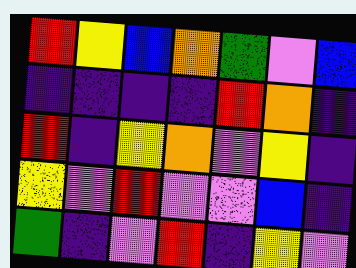[["red", "yellow", "blue", "orange", "green", "violet", "blue"], ["indigo", "indigo", "indigo", "indigo", "red", "orange", "indigo"], ["red", "indigo", "yellow", "orange", "violet", "yellow", "indigo"], ["yellow", "violet", "red", "violet", "violet", "blue", "indigo"], ["green", "indigo", "violet", "red", "indigo", "yellow", "violet"]]